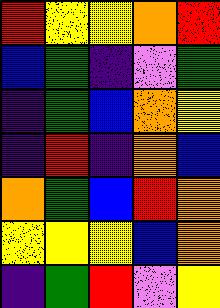[["red", "yellow", "yellow", "orange", "red"], ["blue", "green", "indigo", "violet", "green"], ["indigo", "green", "blue", "orange", "yellow"], ["indigo", "red", "indigo", "orange", "blue"], ["orange", "green", "blue", "red", "orange"], ["yellow", "yellow", "yellow", "blue", "orange"], ["indigo", "green", "red", "violet", "yellow"]]